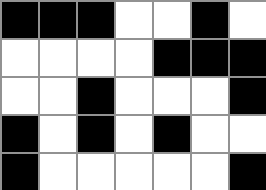[["black", "black", "black", "white", "white", "black", "white"], ["white", "white", "white", "white", "black", "black", "black"], ["white", "white", "black", "white", "white", "white", "black"], ["black", "white", "black", "white", "black", "white", "white"], ["black", "white", "white", "white", "white", "white", "black"]]